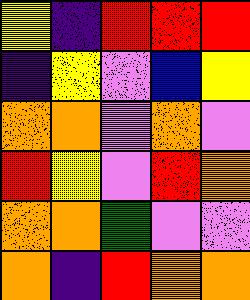[["yellow", "indigo", "red", "red", "red"], ["indigo", "yellow", "violet", "blue", "yellow"], ["orange", "orange", "violet", "orange", "violet"], ["red", "yellow", "violet", "red", "orange"], ["orange", "orange", "green", "violet", "violet"], ["orange", "indigo", "red", "orange", "orange"]]